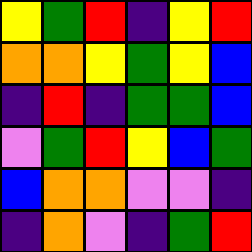[["yellow", "green", "red", "indigo", "yellow", "red"], ["orange", "orange", "yellow", "green", "yellow", "blue"], ["indigo", "red", "indigo", "green", "green", "blue"], ["violet", "green", "red", "yellow", "blue", "green"], ["blue", "orange", "orange", "violet", "violet", "indigo"], ["indigo", "orange", "violet", "indigo", "green", "red"]]